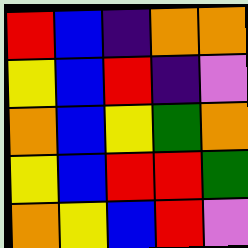[["red", "blue", "indigo", "orange", "orange"], ["yellow", "blue", "red", "indigo", "violet"], ["orange", "blue", "yellow", "green", "orange"], ["yellow", "blue", "red", "red", "green"], ["orange", "yellow", "blue", "red", "violet"]]